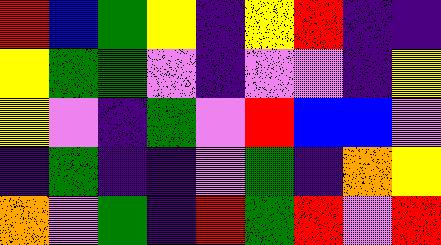[["red", "blue", "green", "yellow", "indigo", "yellow", "red", "indigo", "indigo"], ["yellow", "green", "green", "violet", "indigo", "violet", "violet", "indigo", "yellow"], ["yellow", "violet", "indigo", "green", "violet", "red", "blue", "blue", "violet"], ["indigo", "green", "indigo", "indigo", "violet", "green", "indigo", "orange", "yellow"], ["orange", "violet", "green", "indigo", "red", "green", "red", "violet", "red"]]